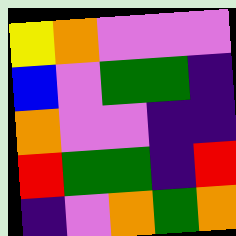[["yellow", "orange", "violet", "violet", "violet"], ["blue", "violet", "green", "green", "indigo"], ["orange", "violet", "violet", "indigo", "indigo"], ["red", "green", "green", "indigo", "red"], ["indigo", "violet", "orange", "green", "orange"]]